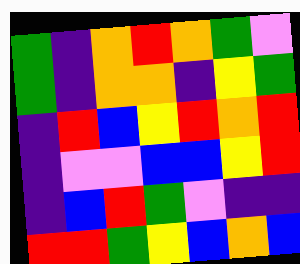[["green", "indigo", "orange", "red", "orange", "green", "violet"], ["green", "indigo", "orange", "orange", "indigo", "yellow", "green"], ["indigo", "red", "blue", "yellow", "red", "orange", "red"], ["indigo", "violet", "violet", "blue", "blue", "yellow", "red"], ["indigo", "blue", "red", "green", "violet", "indigo", "indigo"], ["red", "red", "green", "yellow", "blue", "orange", "blue"]]